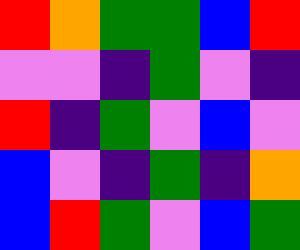[["red", "orange", "green", "green", "blue", "red"], ["violet", "violet", "indigo", "green", "violet", "indigo"], ["red", "indigo", "green", "violet", "blue", "violet"], ["blue", "violet", "indigo", "green", "indigo", "orange"], ["blue", "red", "green", "violet", "blue", "green"]]